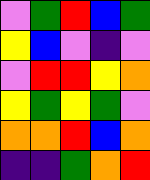[["violet", "green", "red", "blue", "green"], ["yellow", "blue", "violet", "indigo", "violet"], ["violet", "red", "red", "yellow", "orange"], ["yellow", "green", "yellow", "green", "violet"], ["orange", "orange", "red", "blue", "orange"], ["indigo", "indigo", "green", "orange", "red"]]